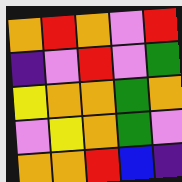[["orange", "red", "orange", "violet", "red"], ["indigo", "violet", "red", "violet", "green"], ["yellow", "orange", "orange", "green", "orange"], ["violet", "yellow", "orange", "green", "violet"], ["orange", "orange", "red", "blue", "indigo"]]